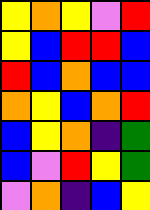[["yellow", "orange", "yellow", "violet", "red"], ["yellow", "blue", "red", "red", "blue"], ["red", "blue", "orange", "blue", "blue"], ["orange", "yellow", "blue", "orange", "red"], ["blue", "yellow", "orange", "indigo", "green"], ["blue", "violet", "red", "yellow", "green"], ["violet", "orange", "indigo", "blue", "yellow"]]